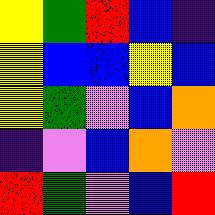[["yellow", "green", "red", "blue", "indigo"], ["yellow", "blue", "blue", "yellow", "blue"], ["yellow", "green", "violet", "blue", "orange"], ["indigo", "violet", "blue", "orange", "violet"], ["red", "green", "violet", "blue", "red"]]